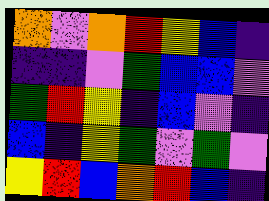[["orange", "violet", "orange", "red", "yellow", "blue", "indigo"], ["indigo", "indigo", "violet", "green", "blue", "blue", "violet"], ["green", "red", "yellow", "indigo", "blue", "violet", "indigo"], ["blue", "indigo", "yellow", "green", "violet", "green", "violet"], ["yellow", "red", "blue", "orange", "red", "blue", "indigo"]]